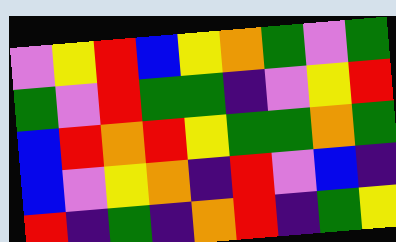[["violet", "yellow", "red", "blue", "yellow", "orange", "green", "violet", "green"], ["green", "violet", "red", "green", "green", "indigo", "violet", "yellow", "red"], ["blue", "red", "orange", "red", "yellow", "green", "green", "orange", "green"], ["blue", "violet", "yellow", "orange", "indigo", "red", "violet", "blue", "indigo"], ["red", "indigo", "green", "indigo", "orange", "red", "indigo", "green", "yellow"]]